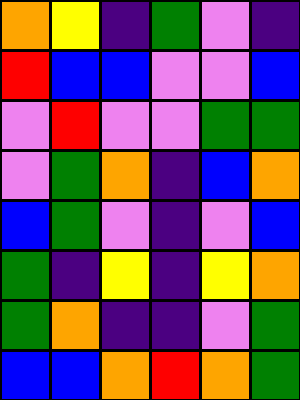[["orange", "yellow", "indigo", "green", "violet", "indigo"], ["red", "blue", "blue", "violet", "violet", "blue"], ["violet", "red", "violet", "violet", "green", "green"], ["violet", "green", "orange", "indigo", "blue", "orange"], ["blue", "green", "violet", "indigo", "violet", "blue"], ["green", "indigo", "yellow", "indigo", "yellow", "orange"], ["green", "orange", "indigo", "indigo", "violet", "green"], ["blue", "blue", "orange", "red", "orange", "green"]]